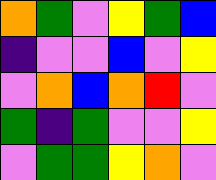[["orange", "green", "violet", "yellow", "green", "blue"], ["indigo", "violet", "violet", "blue", "violet", "yellow"], ["violet", "orange", "blue", "orange", "red", "violet"], ["green", "indigo", "green", "violet", "violet", "yellow"], ["violet", "green", "green", "yellow", "orange", "violet"]]